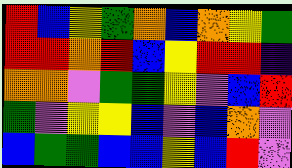[["red", "blue", "yellow", "green", "orange", "blue", "orange", "yellow", "green"], ["red", "red", "orange", "red", "blue", "yellow", "red", "red", "indigo"], ["orange", "orange", "violet", "green", "green", "yellow", "violet", "blue", "red"], ["green", "violet", "yellow", "yellow", "blue", "violet", "blue", "orange", "violet"], ["blue", "green", "green", "blue", "blue", "yellow", "blue", "red", "violet"]]